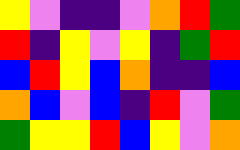[["yellow", "violet", "indigo", "indigo", "violet", "orange", "red", "green"], ["red", "indigo", "yellow", "violet", "yellow", "indigo", "green", "red"], ["blue", "red", "yellow", "blue", "orange", "indigo", "indigo", "blue"], ["orange", "blue", "violet", "blue", "indigo", "red", "violet", "green"], ["green", "yellow", "yellow", "red", "blue", "yellow", "violet", "orange"]]